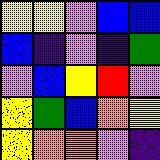[["yellow", "yellow", "violet", "blue", "blue"], ["blue", "indigo", "violet", "indigo", "green"], ["violet", "blue", "yellow", "red", "violet"], ["yellow", "green", "blue", "orange", "yellow"], ["yellow", "orange", "orange", "violet", "indigo"]]